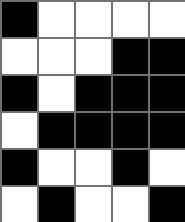[["black", "white", "white", "white", "white"], ["white", "white", "white", "black", "black"], ["black", "white", "black", "black", "black"], ["white", "black", "black", "black", "black"], ["black", "white", "white", "black", "white"], ["white", "black", "white", "white", "black"]]